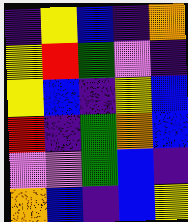[["indigo", "yellow", "blue", "indigo", "orange"], ["yellow", "red", "green", "violet", "indigo"], ["yellow", "blue", "indigo", "yellow", "blue"], ["red", "indigo", "green", "orange", "blue"], ["violet", "violet", "green", "blue", "indigo"], ["orange", "blue", "indigo", "blue", "yellow"]]